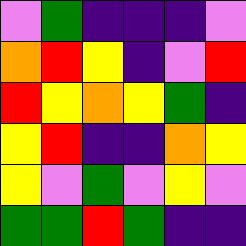[["violet", "green", "indigo", "indigo", "indigo", "violet"], ["orange", "red", "yellow", "indigo", "violet", "red"], ["red", "yellow", "orange", "yellow", "green", "indigo"], ["yellow", "red", "indigo", "indigo", "orange", "yellow"], ["yellow", "violet", "green", "violet", "yellow", "violet"], ["green", "green", "red", "green", "indigo", "indigo"]]